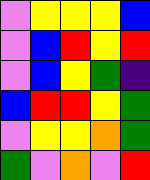[["violet", "yellow", "yellow", "yellow", "blue"], ["violet", "blue", "red", "yellow", "red"], ["violet", "blue", "yellow", "green", "indigo"], ["blue", "red", "red", "yellow", "green"], ["violet", "yellow", "yellow", "orange", "green"], ["green", "violet", "orange", "violet", "red"]]